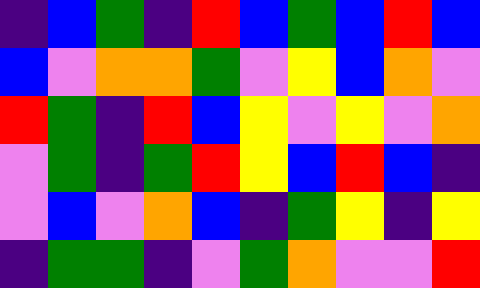[["indigo", "blue", "green", "indigo", "red", "blue", "green", "blue", "red", "blue"], ["blue", "violet", "orange", "orange", "green", "violet", "yellow", "blue", "orange", "violet"], ["red", "green", "indigo", "red", "blue", "yellow", "violet", "yellow", "violet", "orange"], ["violet", "green", "indigo", "green", "red", "yellow", "blue", "red", "blue", "indigo"], ["violet", "blue", "violet", "orange", "blue", "indigo", "green", "yellow", "indigo", "yellow"], ["indigo", "green", "green", "indigo", "violet", "green", "orange", "violet", "violet", "red"]]